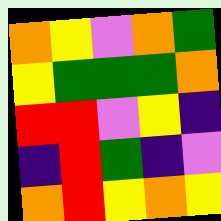[["orange", "yellow", "violet", "orange", "green"], ["yellow", "green", "green", "green", "orange"], ["red", "red", "violet", "yellow", "indigo"], ["indigo", "red", "green", "indigo", "violet"], ["orange", "red", "yellow", "orange", "yellow"]]